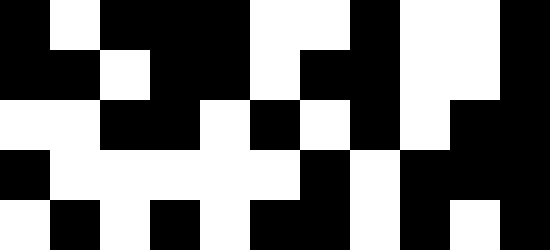[["black", "white", "black", "black", "black", "white", "white", "black", "white", "white", "black"], ["black", "black", "white", "black", "black", "white", "black", "black", "white", "white", "black"], ["white", "white", "black", "black", "white", "black", "white", "black", "white", "black", "black"], ["black", "white", "white", "white", "white", "white", "black", "white", "black", "black", "black"], ["white", "black", "white", "black", "white", "black", "black", "white", "black", "white", "black"]]